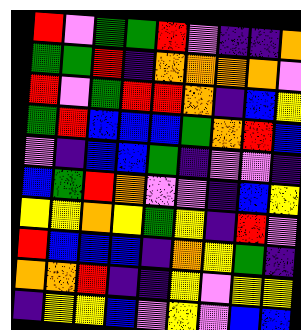[["red", "violet", "green", "green", "red", "violet", "indigo", "indigo", "orange"], ["green", "green", "red", "indigo", "orange", "orange", "orange", "orange", "violet"], ["red", "violet", "green", "red", "red", "orange", "indigo", "blue", "yellow"], ["green", "red", "blue", "blue", "blue", "green", "orange", "red", "blue"], ["violet", "indigo", "blue", "blue", "green", "indigo", "violet", "violet", "indigo"], ["blue", "green", "red", "orange", "violet", "violet", "indigo", "blue", "yellow"], ["yellow", "yellow", "orange", "yellow", "green", "yellow", "indigo", "red", "violet"], ["red", "blue", "blue", "blue", "indigo", "orange", "yellow", "green", "indigo"], ["orange", "orange", "red", "indigo", "indigo", "yellow", "violet", "yellow", "yellow"], ["indigo", "yellow", "yellow", "blue", "violet", "yellow", "violet", "blue", "blue"]]